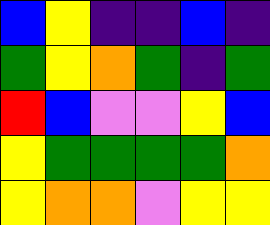[["blue", "yellow", "indigo", "indigo", "blue", "indigo"], ["green", "yellow", "orange", "green", "indigo", "green"], ["red", "blue", "violet", "violet", "yellow", "blue"], ["yellow", "green", "green", "green", "green", "orange"], ["yellow", "orange", "orange", "violet", "yellow", "yellow"]]